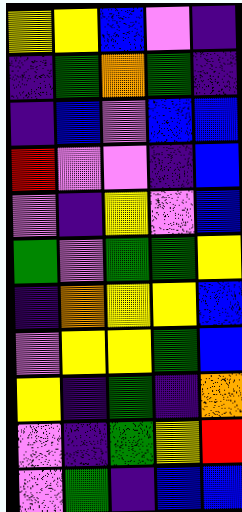[["yellow", "yellow", "blue", "violet", "indigo"], ["indigo", "green", "orange", "green", "indigo"], ["indigo", "blue", "violet", "blue", "blue"], ["red", "violet", "violet", "indigo", "blue"], ["violet", "indigo", "yellow", "violet", "blue"], ["green", "violet", "green", "green", "yellow"], ["indigo", "orange", "yellow", "yellow", "blue"], ["violet", "yellow", "yellow", "green", "blue"], ["yellow", "indigo", "green", "indigo", "orange"], ["violet", "indigo", "green", "yellow", "red"], ["violet", "green", "indigo", "blue", "blue"]]